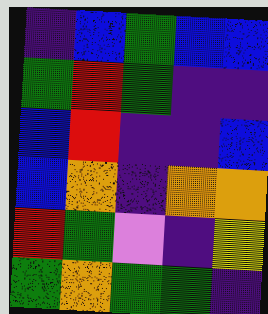[["indigo", "blue", "green", "blue", "blue"], ["green", "red", "green", "indigo", "indigo"], ["blue", "red", "indigo", "indigo", "blue"], ["blue", "orange", "indigo", "orange", "orange"], ["red", "green", "violet", "indigo", "yellow"], ["green", "orange", "green", "green", "indigo"]]